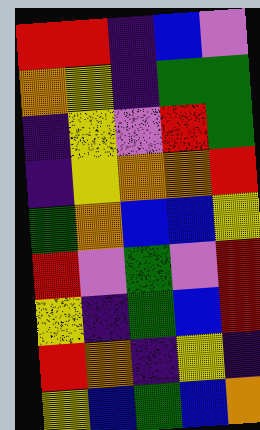[["red", "red", "indigo", "blue", "violet"], ["orange", "yellow", "indigo", "green", "green"], ["indigo", "yellow", "violet", "red", "green"], ["indigo", "yellow", "orange", "orange", "red"], ["green", "orange", "blue", "blue", "yellow"], ["red", "violet", "green", "violet", "red"], ["yellow", "indigo", "green", "blue", "red"], ["red", "orange", "indigo", "yellow", "indigo"], ["yellow", "blue", "green", "blue", "orange"]]